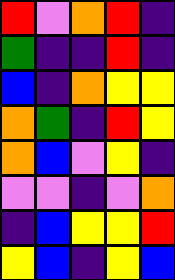[["red", "violet", "orange", "red", "indigo"], ["green", "indigo", "indigo", "red", "indigo"], ["blue", "indigo", "orange", "yellow", "yellow"], ["orange", "green", "indigo", "red", "yellow"], ["orange", "blue", "violet", "yellow", "indigo"], ["violet", "violet", "indigo", "violet", "orange"], ["indigo", "blue", "yellow", "yellow", "red"], ["yellow", "blue", "indigo", "yellow", "blue"]]